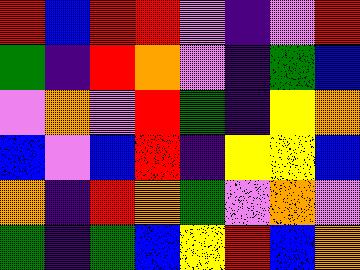[["red", "blue", "red", "red", "violet", "indigo", "violet", "red"], ["green", "indigo", "red", "orange", "violet", "indigo", "green", "blue"], ["violet", "orange", "violet", "red", "green", "indigo", "yellow", "orange"], ["blue", "violet", "blue", "red", "indigo", "yellow", "yellow", "blue"], ["orange", "indigo", "red", "orange", "green", "violet", "orange", "violet"], ["green", "indigo", "green", "blue", "yellow", "red", "blue", "orange"]]